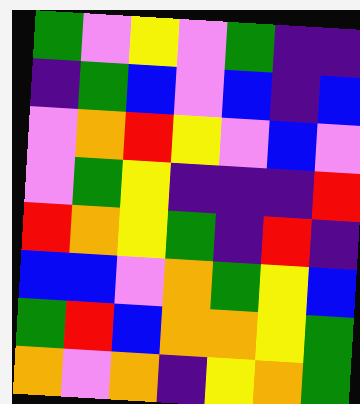[["green", "violet", "yellow", "violet", "green", "indigo", "indigo"], ["indigo", "green", "blue", "violet", "blue", "indigo", "blue"], ["violet", "orange", "red", "yellow", "violet", "blue", "violet"], ["violet", "green", "yellow", "indigo", "indigo", "indigo", "red"], ["red", "orange", "yellow", "green", "indigo", "red", "indigo"], ["blue", "blue", "violet", "orange", "green", "yellow", "blue"], ["green", "red", "blue", "orange", "orange", "yellow", "green"], ["orange", "violet", "orange", "indigo", "yellow", "orange", "green"]]